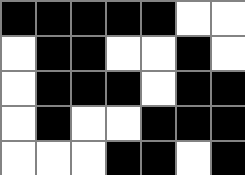[["black", "black", "black", "black", "black", "white", "white"], ["white", "black", "black", "white", "white", "black", "white"], ["white", "black", "black", "black", "white", "black", "black"], ["white", "black", "white", "white", "black", "black", "black"], ["white", "white", "white", "black", "black", "white", "black"]]